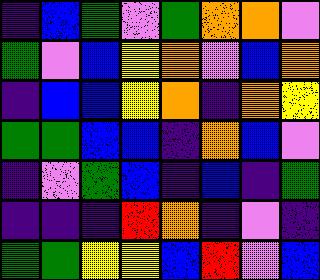[["indigo", "blue", "green", "violet", "green", "orange", "orange", "violet"], ["green", "violet", "blue", "yellow", "orange", "violet", "blue", "orange"], ["indigo", "blue", "blue", "yellow", "orange", "indigo", "orange", "yellow"], ["green", "green", "blue", "blue", "indigo", "orange", "blue", "violet"], ["indigo", "violet", "green", "blue", "indigo", "blue", "indigo", "green"], ["indigo", "indigo", "indigo", "red", "orange", "indigo", "violet", "indigo"], ["green", "green", "yellow", "yellow", "blue", "red", "violet", "blue"]]